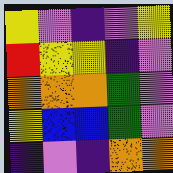[["yellow", "violet", "indigo", "violet", "yellow"], ["red", "yellow", "yellow", "indigo", "violet"], ["orange", "orange", "orange", "green", "violet"], ["yellow", "blue", "blue", "green", "violet"], ["indigo", "violet", "indigo", "orange", "orange"]]